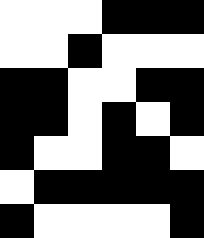[["white", "white", "white", "black", "black", "black"], ["white", "white", "black", "white", "white", "white"], ["black", "black", "white", "white", "black", "black"], ["black", "black", "white", "black", "white", "black"], ["black", "white", "white", "black", "black", "white"], ["white", "black", "black", "black", "black", "black"], ["black", "white", "white", "white", "white", "black"]]